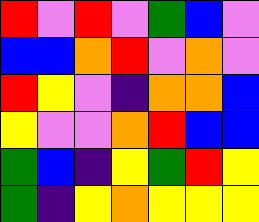[["red", "violet", "red", "violet", "green", "blue", "violet"], ["blue", "blue", "orange", "red", "violet", "orange", "violet"], ["red", "yellow", "violet", "indigo", "orange", "orange", "blue"], ["yellow", "violet", "violet", "orange", "red", "blue", "blue"], ["green", "blue", "indigo", "yellow", "green", "red", "yellow"], ["green", "indigo", "yellow", "orange", "yellow", "yellow", "yellow"]]